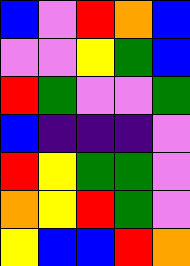[["blue", "violet", "red", "orange", "blue"], ["violet", "violet", "yellow", "green", "blue"], ["red", "green", "violet", "violet", "green"], ["blue", "indigo", "indigo", "indigo", "violet"], ["red", "yellow", "green", "green", "violet"], ["orange", "yellow", "red", "green", "violet"], ["yellow", "blue", "blue", "red", "orange"]]